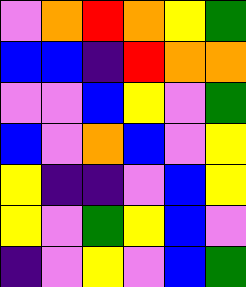[["violet", "orange", "red", "orange", "yellow", "green"], ["blue", "blue", "indigo", "red", "orange", "orange"], ["violet", "violet", "blue", "yellow", "violet", "green"], ["blue", "violet", "orange", "blue", "violet", "yellow"], ["yellow", "indigo", "indigo", "violet", "blue", "yellow"], ["yellow", "violet", "green", "yellow", "blue", "violet"], ["indigo", "violet", "yellow", "violet", "blue", "green"]]